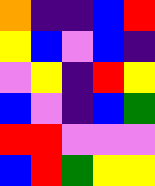[["orange", "indigo", "indigo", "blue", "red"], ["yellow", "blue", "violet", "blue", "indigo"], ["violet", "yellow", "indigo", "red", "yellow"], ["blue", "violet", "indigo", "blue", "green"], ["red", "red", "violet", "violet", "violet"], ["blue", "red", "green", "yellow", "yellow"]]